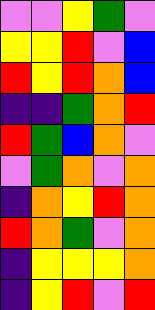[["violet", "violet", "yellow", "green", "violet"], ["yellow", "yellow", "red", "violet", "blue"], ["red", "yellow", "red", "orange", "blue"], ["indigo", "indigo", "green", "orange", "red"], ["red", "green", "blue", "orange", "violet"], ["violet", "green", "orange", "violet", "orange"], ["indigo", "orange", "yellow", "red", "orange"], ["red", "orange", "green", "violet", "orange"], ["indigo", "yellow", "yellow", "yellow", "orange"], ["indigo", "yellow", "red", "violet", "red"]]